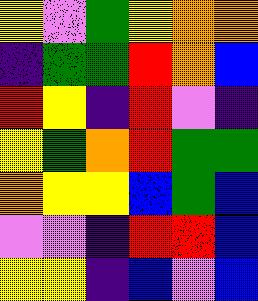[["yellow", "violet", "green", "yellow", "orange", "orange"], ["indigo", "green", "green", "red", "orange", "blue"], ["red", "yellow", "indigo", "red", "violet", "indigo"], ["yellow", "green", "orange", "red", "green", "green"], ["orange", "yellow", "yellow", "blue", "green", "blue"], ["violet", "violet", "indigo", "red", "red", "blue"], ["yellow", "yellow", "indigo", "blue", "violet", "blue"]]